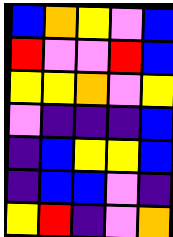[["blue", "orange", "yellow", "violet", "blue"], ["red", "violet", "violet", "red", "blue"], ["yellow", "yellow", "orange", "violet", "yellow"], ["violet", "indigo", "indigo", "indigo", "blue"], ["indigo", "blue", "yellow", "yellow", "blue"], ["indigo", "blue", "blue", "violet", "indigo"], ["yellow", "red", "indigo", "violet", "orange"]]